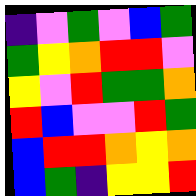[["indigo", "violet", "green", "violet", "blue", "green"], ["green", "yellow", "orange", "red", "red", "violet"], ["yellow", "violet", "red", "green", "green", "orange"], ["red", "blue", "violet", "violet", "red", "green"], ["blue", "red", "red", "orange", "yellow", "orange"], ["blue", "green", "indigo", "yellow", "yellow", "red"]]